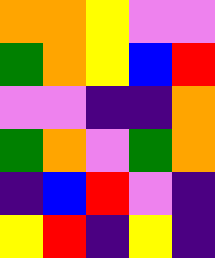[["orange", "orange", "yellow", "violet", "violet"], ["green", "orange", "yellow", "blue", "red"], ["violet", "violet", "indigo", "indigo", "orange"], ["green", "orange", "violet", "green", "orange"], ["indigo", "blue", "red", "violet", "indigo"], ["yellow", "red", "indigo", "yellow", "indigo"]]